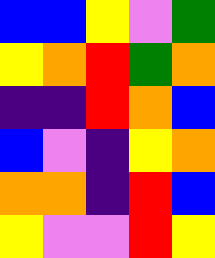[["blue", "blue", "yellow", "violet", "green"], ["yellow", "orange", "red", "green", "orange"], ["indigo", "indigo", "red", "orange", "blue"], ["blue", "violet", "indigo", "yellow", "orange"], ["orange", "orange", "indigo", "red", "blue"], ["yellow", "violet", "violet", "red", "yellow"]]